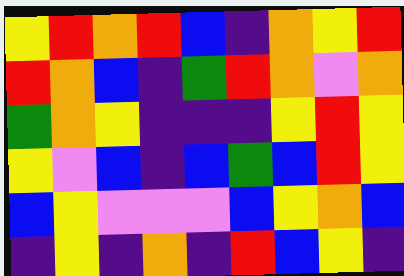[["yellow", "red", "orange", "red", "blue", "indigo", "orange", "yellow", "red"], ["red", "orange", "blue", "indigo", "green", "red", "orange", "violet", "orange"], ["green", "orange", "yellow", "indigo", "indigo", "indigo", "yellow", "red", "yellow"], ["yellow", "violet", "blue", "indigo", "blue", "green", "blue", "red", "yellow"], ["blue", "yellow", "violet", "violet", "violet", "blue", "yellow", "orange", "blue"], ["indigo", "yellow", "indigo", "orange", "indigo", "red", "blue", "yellow", "indigo"]]